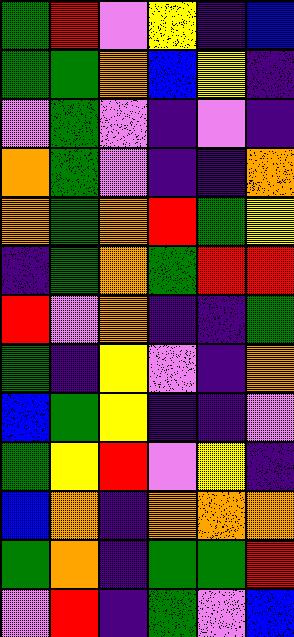[["green", "red", "violet", "yellow", "indigo", "blue"], ["green", "green", "orange", "blue", "yellow", "indigo"], ["violet", "green", "violet", "indigo", "violet", "indigo"], ["orange", "green", "violet", "indigo", "indigo", "orange"], ["orange", "green", "orange", "red", "green", "yellow"], ["indigo", "green", "orange", "green", "red", "red"], ["red", "violet", "orange", "indigo", "indigo", "green"], ["green", "indigo", "yellow", "violet", "indigo", "orange"], ["blue", "green", "yellow", "indigo", "indigo", "violet"], ["green", "yellow", "red", "violet", "yellow", "indigo"], ["blue", "orange", "indigo", "orange", "orange", "orange"], ["green", "orange", "indigo", "green", "green", "red"], ["violet", "red", "indigo", "green", "violet", "blue"]]